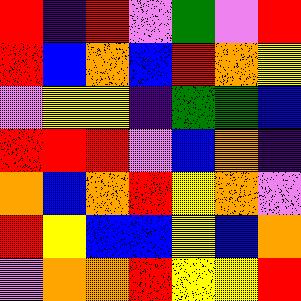[["red", "indigo", "red", "violet", "green", "violet", "red"], ["red", "blue", "orange", "blue", "red", "orange", "yellow"], ["violet", "yellow", "yellow", "indigo", "green", "green", "blue"], ["red", "red", "red", "violet", "blue", "orange", "indigo"], ["orange", "blue", "orange", "red", "yellow", "orange", "violet"], ["red", "yellow", "blue", "blue", "yellow", "blue", "orange"], ["violet", "orange", "orange", "red", "yellow", "yellow", "red"]]